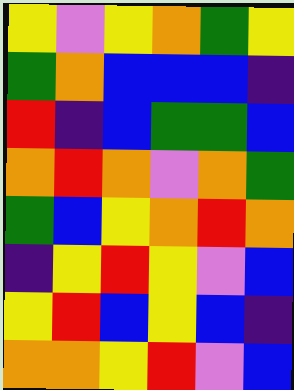[["yellow", "violet", "yellow", "orange", "green", "yellow"], ["green", "orange", "blue", "blue", "blue", "indigo"], ["red", "indigo", "blue", "green", "green", "blue"], ["orange", "red", "orange", "violet", "orange", "green"], ["green", "blue", "yellow", "orange", "red", "orange"], ["indigo", "yellow", "red", "yellow", "violet", "blue"], ["yellow", "red", "blue", "yellow", "blue", "indigo"], ["orange", "orange", "yellow", "red", "violet", "blue"]]